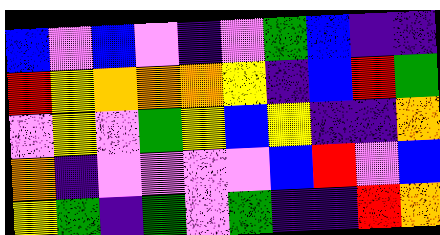[["blue", "violet", "blue", "violet", "indigo", "violet", "green", "blue", "indigo", "indigo"], ["red", "yellow", "orange", "orange", "orange", "yellow", "indigo", "blue", "red", "green"], ["violet", "yellow", "violet", "green", "yellow", "blue", "yellow", "indigo", "indigo", "orange"], ["orange", "indigo", "violet", "violet", "violet", "violet", "blue", "red", "violet", "blue"], ["yellow", "green", "indigo", "green", "violet", "green", "indigo", "indigo", "red", "orange"]]